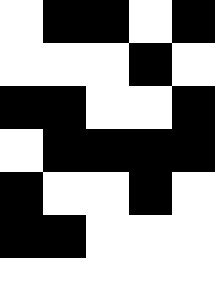[["white", "black", "black", "white", "black"], ["white", "white", "white", "black", "white"], ["black", "black", "white", "white", "black"], ["white", "black", "black", "black", "black"], ["black", "white", "white", "black", "white"], ["black", "black", "white", "white", "white"], ["white", "white", "white", "white", "white"]]